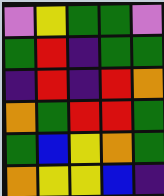[["violet", "yellow", "green", "green", "violet"], ["green", "red", "indigo", "green", "green"], ["indigo", "red", "indigo", "red", "orange"], ["orange", "green", "red", "red", "green"], ["green", "blue", "yellow", "orange", "green"], ["orange", "yellow", "yellow", "blue", "indigo"]]